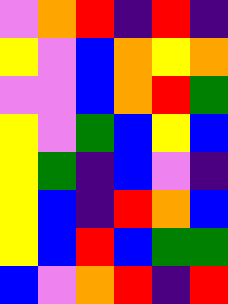[["violet", "orange", "red", "indigo", "red", "indigo"], ["yellow", "violet", "blue", "orange", "yellow", "orange"], ["violet", "violet", "blue", "orange", "red", "green"], ["yellow", "violet", "green", "blue", "yellow", "blue"], ["yellow", "green", "indigo", "blue", "violet", "indigo"], ["yellow", "blue", "indigo", "red", "orange", "blue"], ["yellow", "blue", "red", "blue", "green", "green"], ["blue", "violet", "orange", "red", "indigo", "red"]]